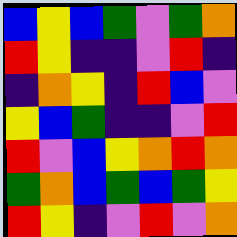[["blue", "yellow", "blue", "green", "violet", "green", "orange"], ["red", "yellow", "indigo", "indigo", "violet", "red", "indigo"], ["indigo", "orange", "yellow", "indigo", "red", "blue", "violet"], ["yellow", "blue", "green", "indigo", "indigo", "violet", "red"], ["red", "violet", "blue", "yellow", "orange", "red", "orange"], ["green", "orange", "blue", "green", "blue", "green", "yellow"], ["red", "yellow", "indigo", "violet", "red", "violet", "orange"]]